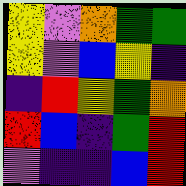[["yellow", "violet", "orange", "green", "green"], ["yellow", "violet", "blue", "yellow", "indigo"], ["indigo", "red", "yellow", "green", "orange"], ["red", "blue", "indigo", "green", "red"], ["violet", "indigo", "indigo", "blue", "red"]]